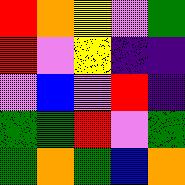[["red", "orange", "yellow", "violet", "green"], ["red", "violet", "yellow", "indigo", "indigo"], ["violet", "blue", "violet", "red", "indigo"], ["green", "green", "red", "violet", "green"], ["green", "orange", "green", "blue", "orange"]]